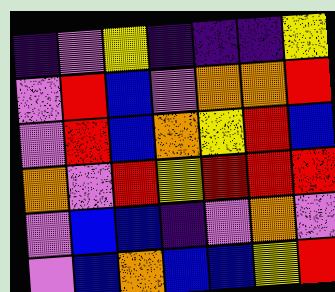[["indigo", "violet", "yellow", "indigo", "indigo", "indigo", "yellow"], ["violet", "red", "blue", "violet", "orange", "orange", "red"], ["violet", "red", "blue", "orange", "yellow", "red", "blue"], ["orange", "violet", "red", "yellow", "red", "red", "red"], ["violet", "blue", "blue", "indigo", "violet", "orange", "violet"], ["violet", "blue", "orange", "blue", "blue", "yellow", "red"]]